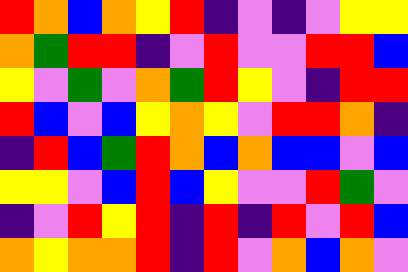[["red", "orange", "blue", "orange", "yellow", "red", "indigo", "violet", "indigo", "violet", "yellow", "yellow"], ["orange", "green", "red", "red", "indigo", "violet", "red", "violet", "violet", "red", "red", "blue"], ["yellow", "violet", "green", "violet", "orange", "green", "red", "yellow", "violet", "indigo", "red", "red"], ["red", "blue", "violet", "blue", "yellow", "orange", "yellow", "violet", "red", "red", "orange", "indigo"], ["indigo", "red", "blue", "green", "red", "orange", "blue", "orange", "blue", "blue", "violet", "blue"], ["yellow", "yellow", "violet", "blue", "red", "blue", "yellow", "violet", "violet", "red", "green", "violet"], ["indigo", "violet", "red", "yellow", "red", "indigo", "red", "indigo", "red", "violet", "red", "blue"], ["orange", "yellow", "orange", "orange", "red", "indigo", "red", "violet", "orange", "blue", "orange", "violet"]]